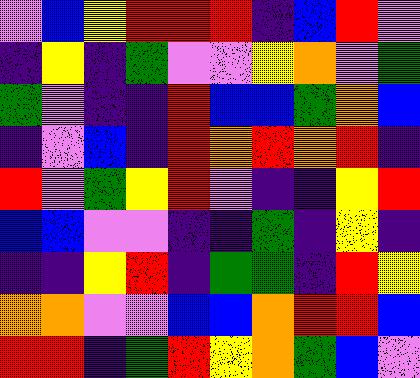[["violet", "blue", "yellow", "red", "red", "red", "indigo", "blue", "red", "violet"], ["indigo", "yellow", "indigo", "green", "violet", "violet", "yellow", "orange", "violet", "green"], ["green", "violet", "indigo", "indigo", "red", "blue", "blue", "green", "orange", "blue"], ["indigo", "violet", "blue", "indigo", "red", "orange", "red", "orange", "red", "indigo"], ["red", "violet", "green", "yellow", "red", "violet", "indigo", "indigo", "yellow", "red"], ["blue", "blue", "violet", "violet", "indigo", "indigo", "green", "indigo", "yellow", "indigo"], ["indigo", "indigo", "yellow", "red", "indigo", "green", "green", "indigo", "red", "yellow"], ["orange", "orange", "violet", "violet", "blue", "blue", "orange", "red", "red", "blue"], ["red", "red", "indigo", "green", "red", "yellow", "orange", "green", "blue", "violet"]]